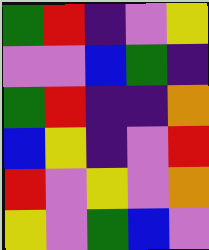[["green", "red", "indigo", "violet", "yellow"], ["violet", "violet", "blue", "green", "indigo"], ["green", "red", "indigo", "indigo", "orange"], ["blue", "yellow", "indigo", "violet", "red"], ["red", "violet", "yellow", "violet", "orange"], ["yellow", "violet", "green", "blue", "violet"]]